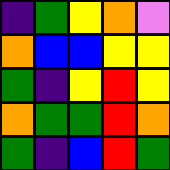[["indigo", "green", "yellow", "orange", "violet"], ["orange", "blue", "blue", "yellow", "yellow"], ["green", "indigo", "yellow", "red", "yellow"], ["orange", "green", "green", "red", "orange"], ["green", "indigo", "blue", "red", "green"]]